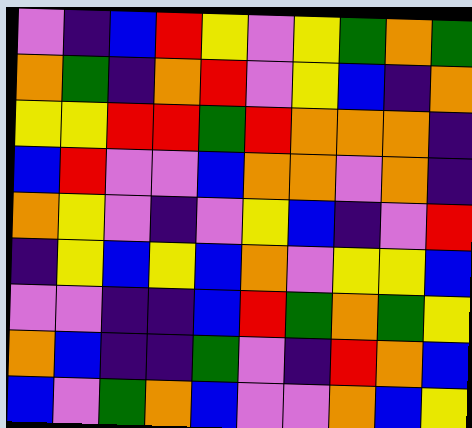[["violet", "indigo", "blue", "red", "yellow", "violet", "yellow", "green", "orange", "green"], ["orange", "green", "indigo", "orange", "red", "violet", "yellow", "blue", "indigo", "orange"], ["yellow", "yellow", "red", "red", "green", "red", "orange", "orange", "orange", "indigo"], ["blue", "red", "violet", "violet", "blue", "orange", "orange", "violet", "orange", "indigo"], ["orange", "yellow", "violet", "indigo", "violet", "yellow", "blue", "indigo", "violet", "red"], ["indigo", "yellow", "blue", "yellow", "blue", "orange", "violet", "yellow", "yellow", "blue"], ["violet", "violet", "indigo", "indigo", "blue", "red", "green", "orange", "green", "yellow"], ["orange", "blue", "indigo", "indigo", "green", "violet", "indigo", "red", "orange", "blue"], ["blue", "violet", "green", "orange", "blue", "violet", "violet", "orange", "blue", "yellow"]]